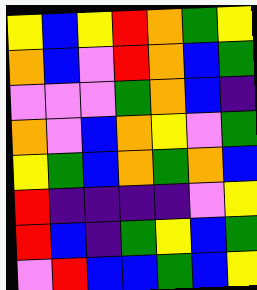[["yellow", "blue", "yellow", "red", "orange", "green", "yellow"], ["orange", "blue", "violet", "red", "orange", "blue", "green"], ["violet", "violet", "violet", "green", "orange", "blue", "indigo"], ["orange", "violet", "blue", "orange", "yellow", "violet", "green"], ["yellow", "green", "blue", "orange", "green", "orange", "blue"], ["red", "indigo", "indigo", "indigo", "indigo", "violet", "yellow"], ["red", "blue", "indigo", "green", "yellow", "blue", "green"], ["violet", "red", "blue", "blue", "green", "blue", "yellow"]]